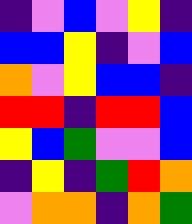[["indigo", "violet", "blue", "violet", "yellow", "indigo"], ["blue", "blue", "yellow", "indigo", "violet", "blue"], ["orange", "violet", "yellow", "blue", "blue", "indigo"], ["red", "red", "indigo", "red", "red", "blue"], ["yellow", "blue", "green", "violet", "violet", "blue"], ["indigo", "yellow", "indigo", "green", "red", "orange"], ["violet", "orange", "orange", "indigo", "orange", "green"]]